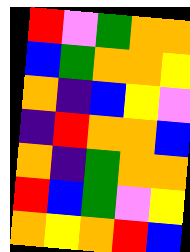[["red", "violet", "green", "orange", "orange"], ["blue", "green", "orange", "orange", "yellow"], ["orange", "indigo", "blue", "yellow", "violet"], ["indigo", "red", "orange", "orange", "blue"], ["orange", "indigo", "green", "orange", "orange"], ["red", "blue", "green", "violet", "yellow"], ["orange", "yellow", "orange", "red", "blue"]]